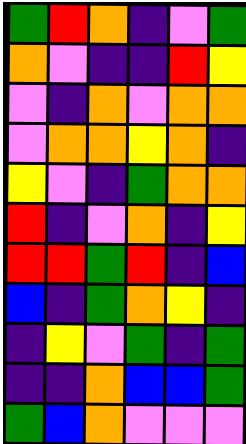[["green", "red", "orange", "indigo", "violet", "green"], ["orange", "violet", "indigo", "indigo", "red", "yellow"], ["violet", "indigo", "orange", "violet", "orange", "orange"], ["violet", "orange", "orange", "yellow", "orange", "indigo"], ["yellow", "violet", "indigo", "green", "orange", "orange"], ["red", "indigo", "violet", "orange", "indigo", "yellow"], ["red", "red", "green", "red", "indigo", "blue"], ["blue", "indigo", "green", "orange", "yellow", "indigo"], ["indigo", "yellow", "violet", "green", "indigo", "green"], ["indigo", "indigo", "orange", "blue", "blue", "green"], ["green", "blue", "orange", "violet", "violet", "violet"]]